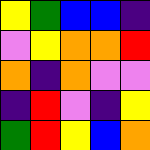[["yellow", "green", "blue", "blue", "indigo"], ["violet", "yellow", "orange", "orange", "red"], ["orange", "indigo", "orange", "violet", "violet"], ["indigo", "red", "violet", "indigo", "yellow"], ["green", "red", "yellow", "blue", "orange"]]